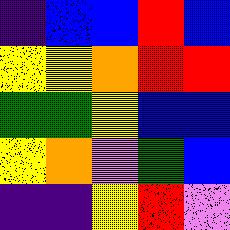[["indigo", "blue", "blue", "red", "blue"], ["yellow", "yellow", "orange", "red", "red"], ["green", "green", "yellow", "blue", "blue"], ["yellow", "orange", "violet", "green", "blue"], ["indigo", "indigo", "yellow", "red", "violet"]]